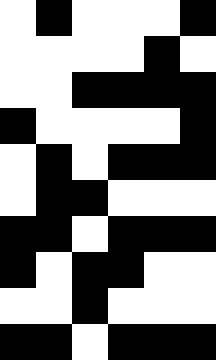[["white", "black", "white", "white", "white", "black"], ["white", "white", "white", "white", "black", "white"], ["white", "white", "black", "black", "black", "black"], ["black", "white", "white", "white", "white", "black"], ["white", "black", "white", "black", "black", "black"], ["white", "black", "black", "white", "white", "white"], ["black", "black", "white", "black", "black", "black"], ["black", "white", "black", "black", "white", "white"], ["white", "white", "black", "white", "white", "white"], ["black", "black", "white", "black", "black", "black"]]